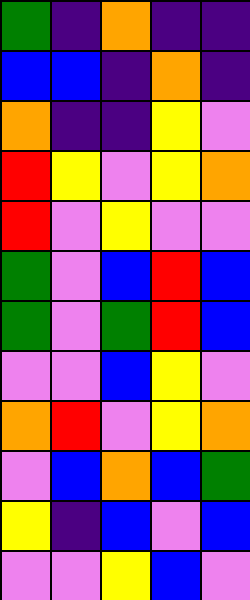[["green", "indigo", "orange", "indigo", "indigo"], ["blue", "blue", "indigo", "orange", "indigo"], ["orange", "indigo", "indigo", "yellow", "violet"], ["red", "yellow", "violet", "yellow", "orange"], ["red", "violet", "yellow", "violet", "violet"], ["green", "violet", "blue", "red", "blue"], ["green", "violet", "green", "red", "blue"], ["violet", "violet", "blue", "yellow", "violet"], ["orange", "red", "violet", "yellow", "orange"], ["violet", "blue", "orange", "blue", "green"], ["yellow", "indigo", "blue", "violet", "blue"], ["violet", "violet", "yellow", "blue", "violet"]]